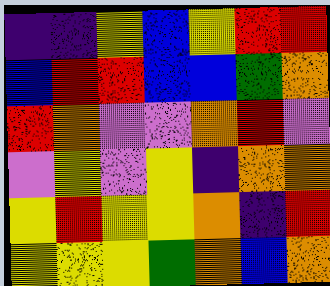[["indigo", "indigo", "yellow", "blue", "yellow", "red", "red"], ["blue", "red", "red", "blue", "blue", "green", "orange"], ["red", "orange", "violet", "violet", "orange", "red", "violet"], ["violet", "yellow", "violet", "yellow", "indigo", "orange", "orange"], ["yellow", "red", "yellow", "yellow", "orange", "indigo", "red"], ["yellow", "yellow", "yellow", "green", "orange", "blue", "orange"]]